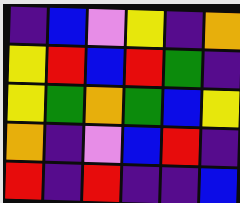[["indigo", "blue", "violet", "yellow", "indigo", "orange"], ["yellow", "red", "blue", "red", "green", "indigo"], ["yellow", "green", "orange", "green", "blue", "yellow"], ["orange", "indigo", "violet", "blue", "red", "indigo"], ["red", "indigo", "red", "indigo", "indigo", "blue"]]